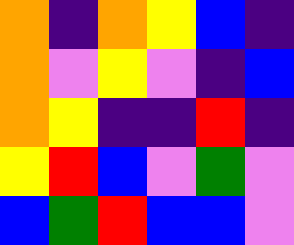[["orange", "indigo", "orange", "yellow", "blue", "indigo"], ["orange", "violet", "yellow", "violet", "indigo", "blue"], ["orange", "yellow", "indigo", "indigo", "red", "indigo"], ["yellow", "red", "blue", "violet", "green", "violet"], ["blue", "green", "red", "blue", "blue", "violet"]]